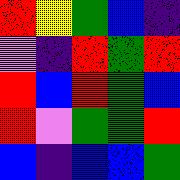[["red", "yellow", "green", "blue", "indigo"], ["violet", "indigo", "red", "green", "red"], ["red", "blue", "red", "green", "blue"], ["red", "violet", "green", "green", "red"], ["blue", "indigo", "blue", "blue", "green"]]